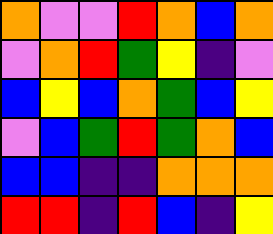[["orange", "violet", "violet", "red", "orange", "blue", "orange"], ["violet", "orange", "red", "green", "yellow", "indigo", "violet"], ["blue", "yellow", "blue", "orange", "green", "blue", "yellow"], ["violet", "blue", "green", "red", "green", "orange", "blue"], ["blue", "blue", "indigo", "indigo", "orange", "orange", "orange"], ["red", "red", "indigo", "red", "blue", "indigo", "yellow"]]